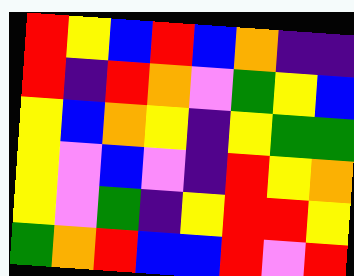[["red", "yellow", "blue", "red", "blue", "orange", "indigo", "indigo"], ["red", "indigo", "red", "orange", "violet", "green", "yellow", "blue"], ["yellow", "blue", "orange", "yellow", "indigo", "yellow", "green", "green"], ["yellow", "violet", "blue", "violet", "indigo", "red", "yellow", "orange"], ["yellow", "violet", "green", "indigo", "yellow", "red", "red", "yellow"], ["green", "orange", "red", "blue", "blue", "red", "violet", "red"]]